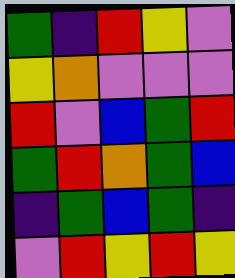[["green", "indigo", "red", "yellow", "violet"], ["yellow", "orange", "violet", "violet", "violet"], ["red", "violet", "blue", "green", "red"], ["green", "red", "orange", "green", "blue"], ["indigo", "green", "blue", "green", "indigo"], ["violet", "red", "yellow", "red", "yellow"]]